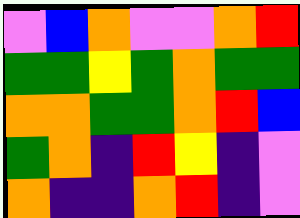[["violet", "blue", "orange", "violet", "violet", "orange", "red"], ["green", "green", "yellow", "green", "orange", "green", "green"], ["orange", "orange", "green", "green", "orange", "red", "blue"], ["green", "orange", "indigo", "red", "yellow", "indigo", "violet"], ["orange", "indigo", "indigo", "orange", "red", "indigo", "violet"]]